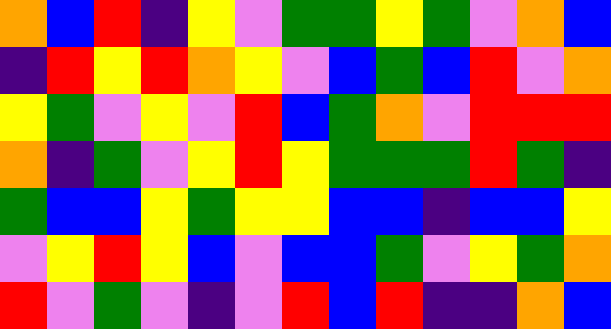[["orange", "blue", "red", "indigo", "yellow", "violet", "green", "green", "yellow", "green", "violet", "orange", "blue"], ["indigo", "red", "yellow", "red", "orange", "yellow", "violet", "blue", "green", "blue", "red", "violet", "orange"], ["yellow", "green", "violet", "yellow", "violet", "red", "blue", "green", "orange", "violet", "red", "red", "red"], ["orange", "indigo", "green", "violet", "yellow", "red", "yellow", "green", "green", "green", "red", "green", "indigo"], ["green", "blue", "blue", "yellow", "green", "yellow", "yellow", "blue", "blue", "indigo", "blue", "blue", "yellow"], ["violet", "yellow", "red", "yellow", "blue", "violet", "blue", "blue", "green", "violet", "yellow", "green", "orange"], ["red", "violet", "green", "violet", "indigo", "violet", "red", "blue", "red", "indigo", "indigo", "orange", "blue"]]